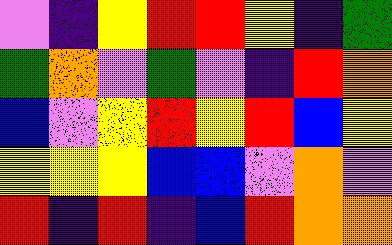[["violet", "indigo", "yellow", "red", "red", "yellow", "indigo", "green"], ["green", "orange", "violet", "green", "violet", "indigo", "red", "orange"], ["blue", "violet", "yellow", "red", "yellow", "red", "blue", "yellow"], ["yellow", "yellow", "yellow", "blue", "blue", "violet", "orange", "violet"], ["red", "indigo", "red", "indigo", "blue", "red", "orange", "orange"]]